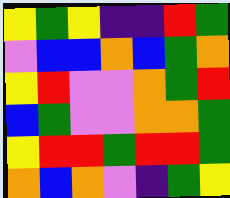[["yellow", "green", "yellow", "indigo", "indigo", "red", "green"], ["violet", "blue", "blue", "orange", "blue", "green", "orange"], ["yellow", "red", "violet", "violet", "orange", "green", "red"], ["blue", "green", "violet", "violet", "orange", "orange", "green"], ["yellow", "red", "red", "green", "red", "red", "green"], ["orange", "blue", "orange", "violet", "indigo", "green", "yellow"]]